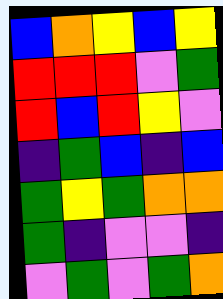[["blue", "orange", "yellow", "blue", "yellow"], ["red", "red", "red", "violet", "green"], ["red", "blue", "red", "yellow", "violet"], ["indigo", "green", "blue", "indigo", "blue"], ["green", "yellow", "green", "orange", "orange"], ["green", "indigo", "violet", "violet", "indigo"], ["violet", "green", "violet", "green", "orange"]]